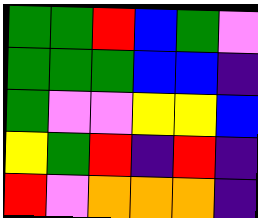[["green", "green", "red", "blue", "green", "violet"], ["green", "green", "green", "blue", "blue", "indigo"], ["green", "violet", "violet", "yellow", "yellow", "blue"], ["yellow", "green", "red", "indigo", "red", "indigo"], ["red", "violet", "orange", "orange", "orange", "indigo"]]